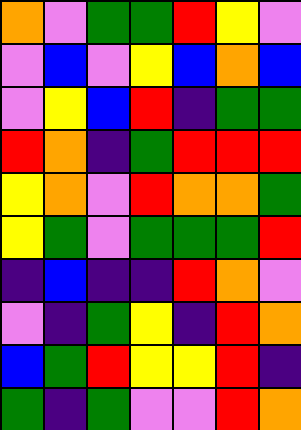[["orange", "violet", "green", "green", "red", "yellow", "violet"], ["violet", "blue", "violet", "yellow", "blue", "orange", "blue"], ["violet", "yellow", "blue", "red", "indigo", "green", "green"], ["red", "orange", "indigo", "green", "red", "red", "red"], ["yellow", "orange", "violet", "red", "orange", "orange", "green"], ["yellow", "green", "violet", "green", "green", "green", "red"], ["indigo", "blue", "indigo", "indigo", "red", "orange", "violet"], ["violet", "indigo", "green", "yellow", "indigo", "red", "orange"], ["blue", "green", "red", "yellow", "yellow", "red", "indigo"], ["green", "indigo", "green", "violet", "violet", "red", "orange"]]